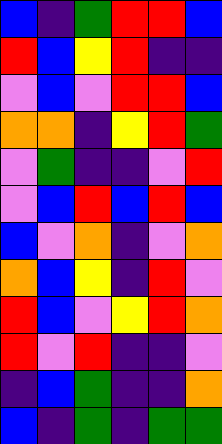[["blue", "indigo", "green", "red", "red", "blue"], ["red", "blue", "yellow", "red", "indigo", "indigo"], ["violet", "blue", "violet", "red", "red", "blue"], ["orange", "orange", "indigo", "yellow", "red", "green"], ["violet", "green", "indigo", "indigo", "violet", "red"], ["violet", "blue", "red", "blue", "red", "blue"], ["blue", "violet", "orange", "indigo", "violet", "orange"], ["orange", "blue", "yellow", "indigo", "red", "violet"], ["red", "blue", "violet", "yellow", "red", "orange"], ["red", "violet", "red", "indigo", "indigo", "violet"], ["indigo", "blue", "green", "indigo", "indigo", "orange"], ["blue", "indigo", "green", "indigo", "green", "green"]]